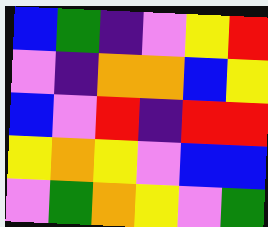[["blue", "green", "indigo", "violet", "yellow", "red"], ["violet", "indigo", "orange", "orange", "blue", "yellow"], ["blue", "violet", "red", "indigo", "red", "red"], ["yellow", "orange", "yellow", "violet", "blue", "blue"], ["violet", "green", "orange", "yellow", "violet", "green"]]